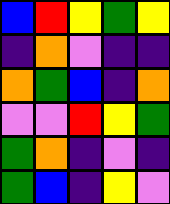[["blue", "red", "yellow", "green", "yellow"], ["indigo", "orange", "violet", "indigo", "indigo"], ["orange", "green", "blue", "indigo", "orange"], ["violet", "violet", "red", "yellow", "green"], ["green", "orange", "indigo", "violet", "indigo"], ["green", "blue", "indigo", "yellow", "violet"]]